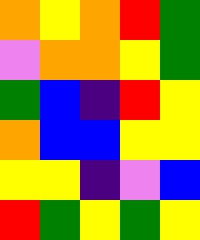[["orange", "yellow", "orange", "red", "green"], ["violet", "orange", "orange", "yellow", "green"], ["green", "blue", "indigo", "red", "yellow"], ["orange", "blue", "blue", "yellow", "yellow"], ["yellow", "yellow", "indigo", "violet", "blue"], ["red", "green", "yellow", "green", "yellow"]]